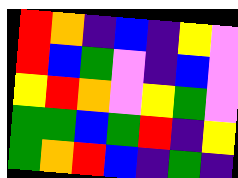[["red", "orange", "indigo", "blue", "indigo", "yellow", "violet"], ["red", "blue", "green", "violet", "indigo", "blue", "violet"], ["yellow", "red", "orange", "violet", "yellow", "green", "violet"], ["green", "green", "blue", "green", "red", "indigo", "yellow"], ["green", "orange", "red", "blue", "indigo", "green", "indigo"]]